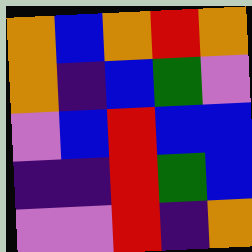[["orange", "blue", "orange", "red", "orange"], ["orange", "indigo", "blue", "green", "violet"], ["violet", "blue", "red", "blue", "blue"], ["indigo", "indigo", "red", "green", "blue"], ["violet", "violet", "red", "indigo", "orange"]]